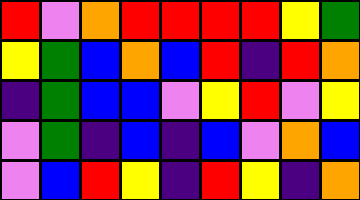[["red", "violet", "orange", "red", "red", "red", "red", "yellow", "green"], ["yellow", "green", "blue", "orange", "blue", "red", "indigo", "red", "orange"], ["indigo", "green", "blue", "blue", "violet", "yellow", "red", "violet", "yellow"], ["violet", "green", "indigo", "blue", "indigo", "blue", "violet", "orange", "blue"], ["violet", "blue", "red", "yellow", "indigo", "red", "yellow", "indigo", "orange"]]